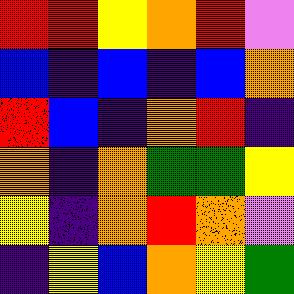[["red", "red", "yellow", "orange", "red", "violet"], ["blue", "indigo", "blue", "indigo", "blue", "orange"], ["red", "blue", "indigo", "orange", "red", "indigo"], ["orange", "indigo", "orange", "green", "green", "yellow"], ["yellow", "indigo", "orange", "red", "orange", "violet"], ["indigo", "yellow", "blue", "orange", "yellow", "green"]]